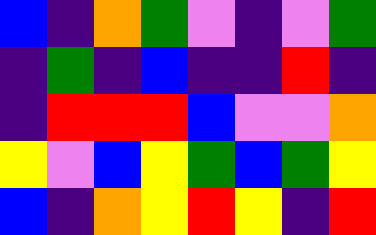[["blue", "indigo", "orange", "green", "violet", "indigo", "violet", "green"], ["indigo", "green", "indigo", "blue", "indigo", "indigo", "red", "indigo"], ["indigo", "red", "red", "red", "blue", "violet", "violet", "orange"], ["yellow", "violet", "blue", "yellow", "green", "blue", "green", "yellow"], ["blue", "indigo", "orange", "yellow", "red", "yellow", "indigo", "red"]]